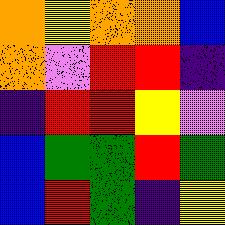[["orange", "yellow", "orange", "orange", "blue"], ["orange", "violet", "red", "red", "indigo"], ["indigo", "red", "red", "yellow", "violet"], ["blue", "green", "green", "red", "green"], ["blue", "red", "green", "indigo", "yellow"]]